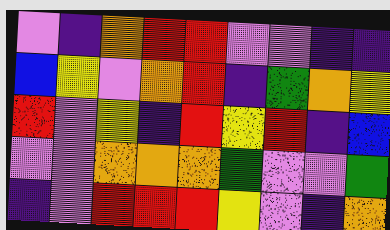[["violet", "indigo", "orange", "red", "red", "violet", "violet", "indigo", "indigo"], ["blue", "yellow", "violet", "orange", "red", "indigo", "green", "orange", "yellow"], ["red", "violet", "yellow", "indigo", "red", "yellow", "red", "indigo", "blue"], ["violet", "violet", "orange", "orange", "orange", "green", "violet", "violet", "green"], ["indigo", "violet", "red", "red", "red", "yellow", "violet", "indigo", "orange"]]